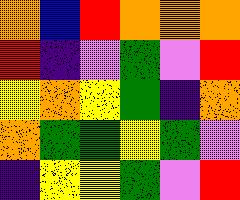[["orange", "blue", "red", "orange", "orange", "orange"], ["red", "indigo", "violet", "green", "violet", "red"], ["yellow", "orange", "yellow", "green", "indigo", "orange"], ["orange", "green", "green", "yellow", "green", "violet"], ["indigo", "yellow", "yellow", "green", "violet", "red"]]